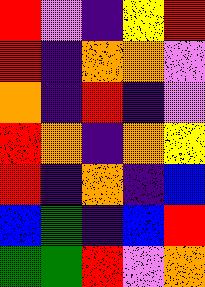[["red", "violet", "indigo", "yellow", "red"], ["red", "indigo", "orange", "orange", "violet"], ["orange", "indigo", "red", "indigo", "violet"], ["red", "orange", "indigo", "orange", "yellow"], ["red", "indigo", "orange", "indigo", "blue"], ["blue", "green", "indigo", "blue", "red"], ["green", "green", "red", "violet", "orange"]]